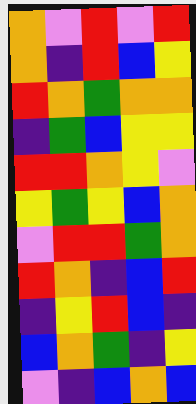[["orange", "violet", "red", "violet", "red"], ["orange", "indigo", "red", "blue", "yellow"], ["red", "orange", "green", "orange", "orange"], ["indigo", "green", "blue", "yellow", "yellow"], ["red", "red", "orange", "yellow", "violet"], ["yellow", "green", "yellow", "blue", "orange"], ["violet", "red", "red", "green", "orange"], ["red", "orange", "indigo", "blue", "red"], ["indigo", "yellow", "red", "blue", "indigo"], ["blue", "orange", "green", "indigo", "yellow"], ["violet", "indigo", "blue", "orange", "blue"]]